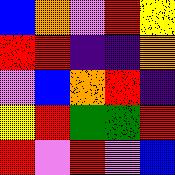[["blue", "orange", "violet", "red", "yellow"], ["red", "red", "indigo", "indigo", "orange"], ["violet", "blue", "orange", "red", "indigo"], ["yellow", "red", "green", "green", "red"], ["red", "violet", "red", "violet", "blue"]]